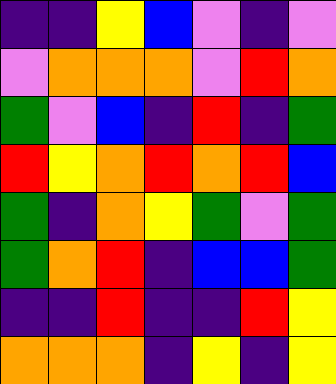[["indigo", "indigo", "yellow", "blue", "violet", "indigo", "violet"], ["violet", "orange", "orange", "orange", "violet", "red", "orange"], ["green", "violet", "blue", "indigo", "red", "indigo", "green"], ["red", "yellow", "orange", "red", "orange", "red", "blue"], ["green", "indigo", "orange", "yellow", "green", "violet", "green"], ["green", "orange", "red", "indigo", "blue", "blue", "green"], ["indigo", "indigo", "red", "indigo", "indigo", "red", "yellow"], ["orange", "orange", "orange", "indigo", "yellow", "indigo", "yellow"]]